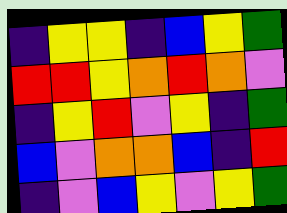[["indigo", "yellow", "yellow", "indigo", "blue", "yellow", "green"], ["red", "red", "yellow", "orange", "red", "orange", "violet"], ["indigo", "yellow", "red", "violet", "yellow", "indigo", "green"], ["blue", "violet", "orange", "orange", "blue", "indigo", "red"], ["indigo", "violet", "blue", "yellow", "violet", "yellow", "green"]]